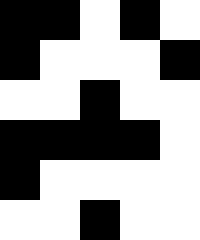[["black", "black", "white", "black", "white"], ["black", "white", "white", "white", "black"], ["white", "white", "black", "white", "white"], ["black", "black", "black", "black", "white"], ["black", "white", "white", "white", "white"], ["white", "white", "black", "white", "white"]]